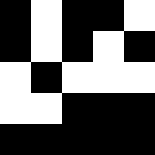[["black", "white", "black", "black", "white"], ["black", "white", "black", "white", "black"], ["white", "black", "white", "white", "white"], ["white", "white", "black", "black", "black"], ["black", "black", "black", "black", "black"]]